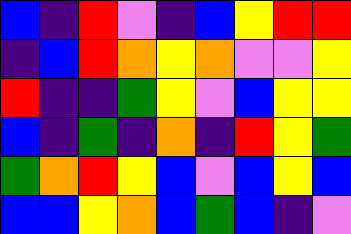[["blue", "indigo", "red", "violet", "indigo", "blue", "yellow", "red", "red"], ["indigo", "blue", "red", "orange", "yellow", "orange", "violet", "violet", "yellow"], ["red", "indigo", "indigo", "green", "yellow", "violet", "blue", "yellow", "yellow"], ["blue", "indigo", "green", "indigo", "orange", "indigo", "red", "yellow", "green"], ["green", "orange", "red", "yellow", "blue", "violet", "blue", "yellow", "blue"], ["blue", "blue", "yellow", "orange", "blue", "green", "blue", "indigo", "violet"]]